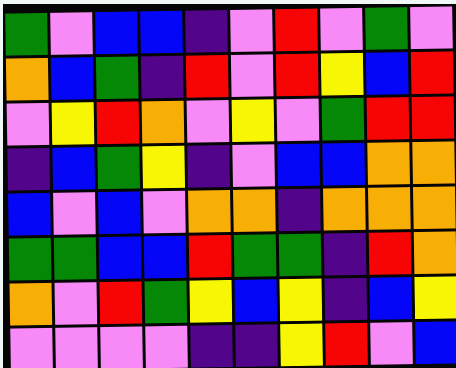[["green", "violet", "blue", "blue", "indigo", "violet", "red", "violet", "green", "violet"], ["orange", "blue", "green", "indigo", "red", "violet", "red", "yellow", "blue", "red"], ["violet", "yellow", "red", "orange", "violet", "yellow", "violet", "green", "red", "red"], ["indigo", "blue", "green", "yellow", "indigo", "violet", "blue", "blue", "orange", "orange"], ["blue", "violet", "blue", "violet", "orange", "orange", "indigo", "orange", "orange", "orange"], ["green", "green", "blue", "blue", "red", "green", "green", "indigo", "red", "orange"], ["orange", "violet", "red", "green", "yellow", "blue", "yellow", "indigo", "blue", "yellow"], ["violet", "violet", "violet", "violet", "indigo", "indigo", "yellow", "red", "violet", "blue"]]